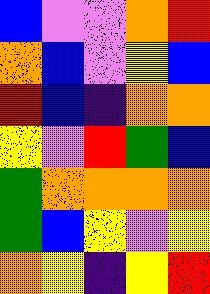[["blue", "violet", "violet", "orange", "red"], ["orange", "blue", "violet", "yellow", "blue"], ["red", "blue", "indigo", "orange", "orange"], ["yellow", "violet", "red", "green", "blue"], ["green", "orange", "orange", "orange", "orange"], ["green", "blue", "yellow", "violet", "yellow"], ["orange", "yellow", "indigo", "yellow", "red"]]